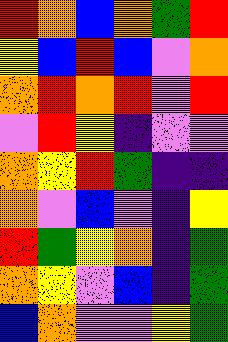[["red", "orange", "blue", "orange", "green", "red"], ["yellow", "blue", "red", "blue", "violet", "orange"], ["orange", "red", "orange", "red", "violet", "red"], ["violet", "red", "yellow", "indigo", "violet", "violet"], ["orange", "yellow", "red", "green", "indigo", "indigo"], ["orange", "violet", "blue", "violet", "indigo", "yellow"], ["red", "green", "yellow", "orange", "indigo", "green"], ["orange", "yellow", "violet", "blue", "indigo", "green"], ["blue", "orange", "violet", "violet", "yellow", "green"]]